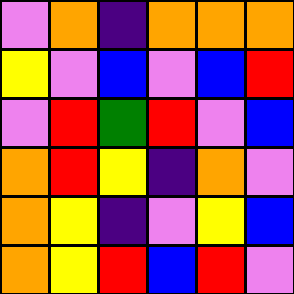[["violet", "orange", "indigo", "orange", "orange", "orange"], ["yellow", "violet", "blue", "violet", "blue", "red"], ["violet", "red", "green", "red", "violet", "blue"], ["orange", "red", "yellow", "indigo", "orange", "violet"], ["orange", "yellow", "indigo", "violet", "yellow", "blue"], ["orange", "yellow", "red", "blue", "red", "violet"]]